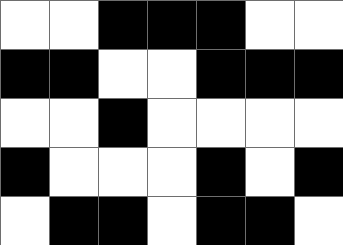[["white", "white", "black", "black", "black", "white", "white"], ["black", "black", "white", "white", "black", "black", "black"], ["white", "white", "black", "white", "white", "white", "white"], ["black", "white", "white", "white", "black", "white", "black"], ["white", "black", "black", "white", "black", "black", "white"]]